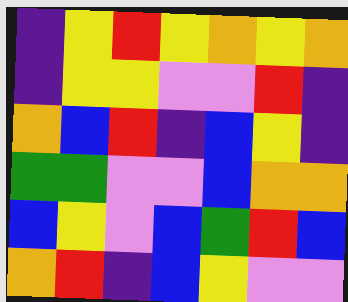[["indigo", "yellow", "red", "yellow", "orange", "yellow", "orange"], ["indigo", "yellow", "yellow", "violet", "violet", "red", "indigo"], ["orange", "blue", "red", "indigo", "blue", "yellow", "indigo"], ["green", "green", "violet", "violet", "blue", "orange", "orange"], ["blue", "yellow", "violet", "blue", "green", "red", "blue"], ["orange", "red", "indigo", "blue", "yellow", "violet", "violet"]]